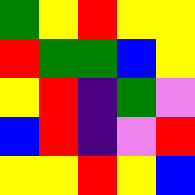[["green", "yellow", "red", "yellow", "yellow"], ["red", "green", "green", "blue", "yellow"], ["yellow", "red", "indigo", "green", "violet"], ["blue", "red", "indigo", "violet", "red"], ["yellow", "yellow", "red", "yellow", "blue"]]